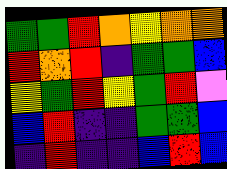[["green", "green", "red", "orange", "yellow", "orange", "orange"], ["red", "orange", "red", "indigo", "green", "green", "blue"], ["yellow", "green", "red", "yellow", "green", "red", "violet"], ["blue", "red", "indigo", "indigo", "green", "green", "blue"], ["indigo", "red", "indigo", "indigo", "blue", "red", "blue"]]